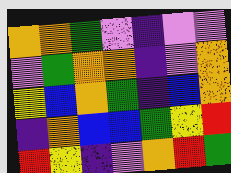[["orange", "orange", "green", "violet", "indigo", "violet", "violet"], ["violet", "green", "orange", "orange", "indigo", "violet", "orange"], ["yellow", "blue", "orange", "green", "indigo", "blue", "orange"], ["indigo", "orange", "blue", "blue", "green", "yellow", "red"], ["red", "yellow", "indigo", "violet", "orange", "red", "green"]]